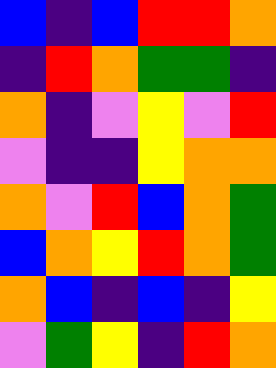[["blue", "indigo", "blue", "red", "red", "orange"], ["indigo", "red", "orange", "green", "green", "indigo"], ["orange", "indigo", "violet", "yellow", "violet", "red"], ["violet", "indigo", "indigo", "yellow", "orange", "orange"], ["orange", "violet", "red", "blue", "orange", "green"], ["blue", "orange", "yellow", "red", "orange", "green"], ["orange", "blue", "indigo", "blue", "indigo", "yellow"], ["violet", "green", "yellow", "indigo", "red", "orange"]]